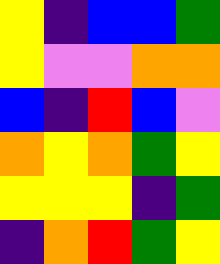[["yellow", "indigo", "blue", "blue", "green"], ["yellow", "violet", "violet", "orange", "orange"], ["blue", "indigo", "red", "blue", "violet"], ["orange", "yellow", "orange", "green", "yellow"], ["yellow", "yellow", "yellow", "indigo", "green"], ["indigo", "orange", "red", "green", "yellow"]]